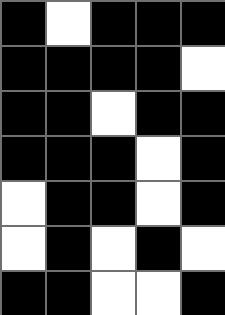[["black", "white", "black", "black", "black"], ["black", "black", "black", "black", "white"], ["black", "black", "white", "black", "black"], ["black", "black", "black", "white", "black"], ["white", "black", "black", "white", "black"], ["white", "black", "white", "black", "white"], ["black", "black", "white", "white", "black"]]